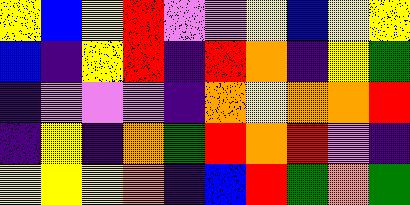[["yellow", "blue", "yellow", "red", "violet", "violet", "yellow", "blue", "yellow", "yellow"], ["blue", "indigo", "yellow", "red", "indigo", "red", "orange", "indigo", "yellow", "green"], ["indigo", "violet", "violet", "violet", "indigo", "orange", "yellow", "orange", "orange", "red"], ["indigo", "yellow", "indigo", "orange", "green", "red", "orange", "red", "violet", "indigo"], ["yellow", "yellow", "yellow", "orange", "indigo", "blue", "red", "green", "orange", "green"]]